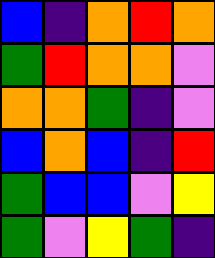[["blue", "indigo", "orange", "red", "orange"], ["green", "red", "orange", "orange", "violet"], ["orange", "orange", "green", "indigo", "violet"], ["blue", "orange", "blue", "indigo", "red"], ["green", "blue", "blue", "violet", "yellow"], ["green", "violet", "yellow", "green", "indigo"]]